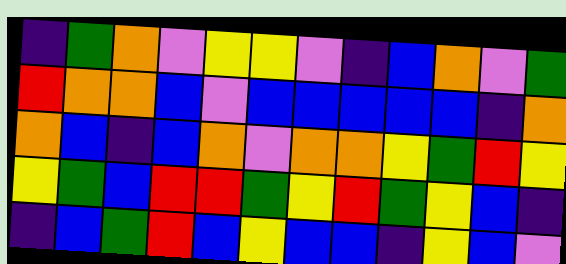[["indigo", "green", "orange", "violet", "yellow", "yellow", "violet", "indigo", "blue", "orange", "violet", "green"], ["red", "orange", "orange", "blue", "violet", "blue", "blue", "blue", "blue", "blue", "indigo", "orange"], ["orange", "blue", "indigo", "blue", "orange", "violet", "orange", "orange", "yellow", "green", "red", "yellow"], ["yellow", "green", "blue", "red", "red", "green", "yellow", "red", "green", "yellow", "blue", "indigo"], ["indigo", "blue", "green", "red", "blue", "yellow", "blue", "blue", "indigo", "yellow", "blue", "violet"]]